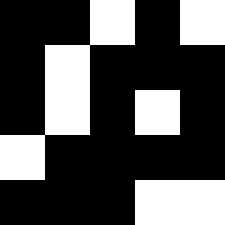[["black", "black", "white", "black", "white"], ["black", "white", "black", "black", "black"], ["black", "white", "black", "white", "black"], ["white", "black", "black", "black", "black"], ["black", "black", "black", "white", "white"]]